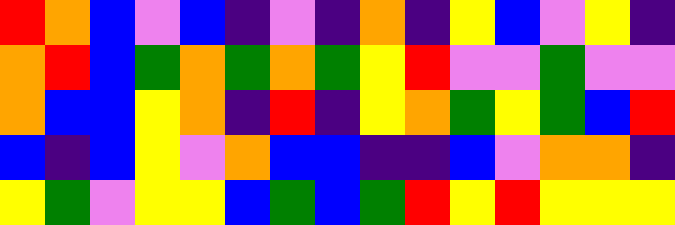[["red", "orange", "blue", "violet", "blue", "indigo", "violet", "indigo", "orange", "indigo", "yellow", "blue", "violet", "yellow", "indigo"], ["orange", "red", "blue", "green", "orange", "green", "orange", "green", "yellow", "red", "violet", "violet", "green", "violet", "violet"], ["orange", "blue", "blue", "yellow", "orange", "indigo", "red", "indigo", "yellow", "orange", "green", "yellow", "green", "blue", "red"], ["blue", "indigo", "blue", "yellow", "violet", "orange", "blue", "blue", "indigo", "indigo", "blue", "violet", "orange", "orange", "indigo"], ["yellow", "green", "violet", "yellow", "yellow", "blue", "green", "blue", "green", "red", "yellow", "red", "yellow", "yellow", "yellow"]]